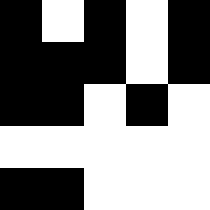[["black", "white", "black", "white", "black"], ["black", "black", "black", "white", "black"], ["black", "black", "white", "black", "white"], ["white", "white", "white", "white", "white"], ["black", "black", "white", "white", "white"]]